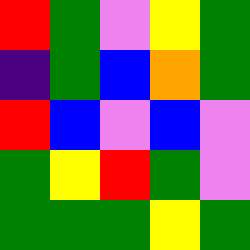[["red", "green", "violet", "yellow", "green"], ["indigo", "green", "blue", "orange", "green"], ["red", "blue", "violet", "blue", "violet"], ["green", "yellow", "red", "green", "violet"], ["green", "green", "green", "yellow", "green"]]